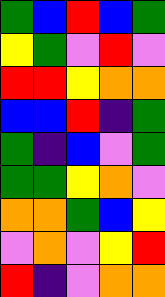[["green", "blue", "red", "blue", "green"], ["yellow", "green", "violet", "red", "violet"], ["red", "red", "yellow", "orange", "orange"], ["blue", "blue", "red", "indigo", "green"], ["green", "indigo", "blue", "violet", "green"], ["green", "green", "yellow", "orange", "violet"], ["orange", "orange", "green", "blue", "yellow"], ["violet", "orange", "violet", "yellow", "red"], ["red", "indigo", "violet", "orange", "orange"]]